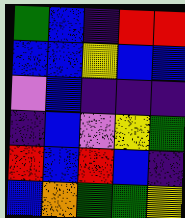[["green", "blue", "indigo", "red", "red"], ["blue", "blue", "yellow", "blue", "blue"], ["violet", "blue", "indigo", "indigo", "indigo"], ["indigo", "blue", "violet", "yellow", "green"], ["red", "blue", "red", "blue", "indigo"], ["blue", "orange", "green", "green", "yellow"]]